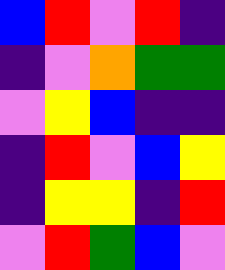[["blue", "red", "violet", "red", "indigo"], ["indigo", "violet", "orange", "green", "green"], ["violet", "yellow", "blue", "indigo", "indigo"], ["indigo", "red", "violet", "blue", "yellow"], ["indigo", "yellow", "yellow", "indigo", "red"], ["violet", "red", "green", "blue", "violet"]]